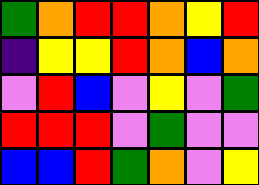[["green", "orange", "red", "red", "orange", "yellow", "red"], ["indigo", "yellow", "yellow", "red", "orange", "blue", "orange"], ["violet", "red", "blue", "violet", "yellow", "violet", "green"], ["red", "red", "red", "violet", "green", "violet", "violet"], ["blue", "blue", "red", "green", "orange", "violet", "yellow"]]